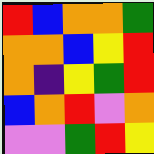[["red", "blue", "orange", "orange", "green"], ["orange", "orange", "blue", "yellow", "red"], ["orange", "indigo", "yellow", "green", "red"], ["blue", "orange", "red", "violet", "orange"], ["violet", "violet", "green", "red", "yellow"]]